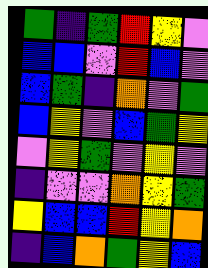[["green", "indigo", "green", "red", "yellow", "violet"], ["blue", "blue", "violet", "red", "blue", "violet"], ["blue", "green", "indigo", "orange", "violet", "green"], ["blue", "yellow", "violet", "blue", "green", "yellow"], ["violet", "yellow", "green", "violet", "yellow", "violet"], ["indigo", "violet", "violet", "orange", "yellow", "green"], ["yellow", "blue", "blue", "red", "yellow", "orange"], ["indigo", "blue", "orange", "green", "yellow", "blue"]]